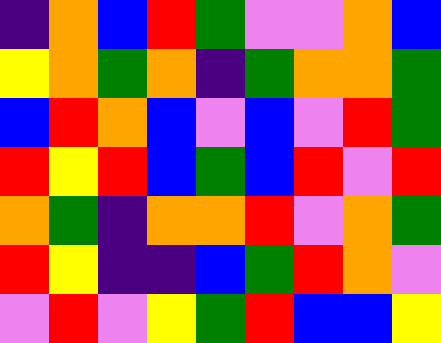[["indigo", "orange", "blue", "red", "green", "violet", "violet", "orange", "blue"], ["yellow", "orange", "green", "orange", "indigo", "green", "orange", "orange", "green"], ["blue", "red", "orange", "blue", "violet", "blue", "violet", "red", "green"], ["red", "yellow", "red", "blue", "green", "blue", "red", "violet", "red"], ["orange", "green", "indigo", "orange", "orange", "red", "violet", "orange", "green"], ["red", "yellow", "indigo", "indigo", "blue", "green", "red", "orange", "violet"], ["violet", "red", "violet", "yellow", "green", "red", "blue", "blue", "yellow"]]